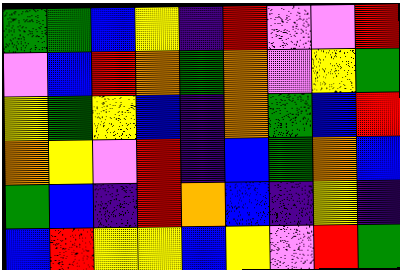[["green", "green", "blue", "yellow", "indigo", "red", "violet", "violet", "red"], ["violet", "blue", "red", "orange", "green", "orange", "violet", "yellow", "green"], ["yellow", "green", "yellow", "blue", "indigo", "orange", "green", "blue", "red"], ["orange", "yellow", "violet", "red", "indigo", "blue", "green", "orange", "blue"], ["green", "blue", "indigo", "red", "orange", "blue", "indigo", "yellow", "indigo"], ["blue", "red", "yellow", "yellow", "blue", "yellow", "violet", "red", "green"]]